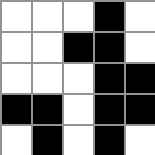[["white", "white", "white", "black", "white"], ["white", "white", "black", "black", "white"], ["white", "white", "white", "black", "black"], ["black", "black", "white", "black", "black"], ["white", "black", "white", "black", "white"]]